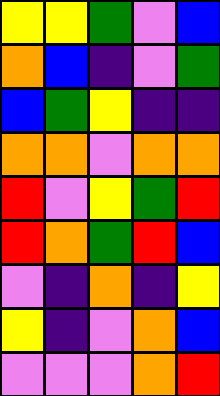[["yellow", "yellow", "green", "violet", "blue"], ["orange", "blue", "indigo", "violet", "green"], ["blue", "green", "yellow", "indigo", "indigo"], ["orange", "orange", "violet", "orange", "orange"], ["red", "violet", "yellow", "green", "red"], ["red", "orange", "green", "red", "blue"], ["violet", "indigo", "orange", "indigo", "yellow"], ["yellow", "indigo", "violet", "orange", "blue"], ["violet", "violet", "violet", "orange", "red"]]